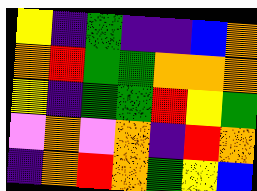[["yellow", "indigo", "green", "indigo", "indigo", "blue", "orange"], ["orange", "red", "green", "green", "orange", "orange", "orange"], ["yellow", "indigo", "green", "green", "red", "yellow", "green"], ["violet", "orange", "violet", "orange", "indigo", "red", "orange"], ["indigo", "orange", "red", "orange", "green", "yellow", "blue"]]